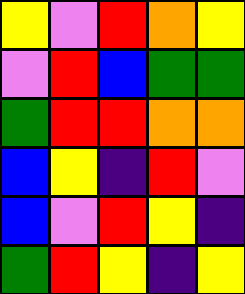[["yellow", "violet", "red", "orange", "yellow"], ["violet", "red", "blue", "green", "green"], ["green", "red", "red", "orange", "orange"], ["blue", "yellow", "indigo", "red", "violet"], ["blue", "violet", "red", "yellow", "indigo"], ["green", "red", "yellow", "indigo", "yellow"]]